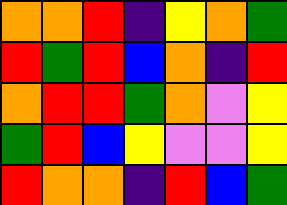[["orange", "orange", "red", "indigo", "yellow", "orange", "green"], ["red", "green", "red", "blue", "orange", "indigo", "red"], ["orange", "red", "red", "green", "orange", "violet", "yellow"], ["green", "red", "blue", "yellow", "violet", "violet", "yellow"], ["red", "orange", "orange", "indigo", "red", "blue", "green"]]